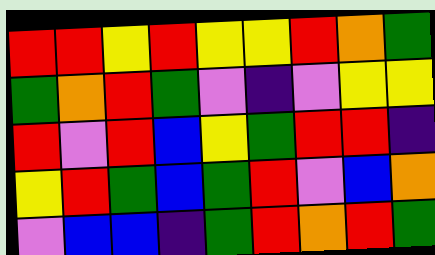[["red", "red", "yellow", "red", "yellow", "yellow", "red", "orange", "green"], ["green", "orange", "red", "green", "violet", "indigo", "violet", "yellow", "yellow"], ["red", "violet", "red", "blue", "yellow", "green", "red", "red", "indigo"], ["yellow", "red", "green", "blue", "green", "red", "violet", "blue", "orange"], ["violet", "blue", "blue", "indigo", "green", "red", "orange", "red", "green"]]